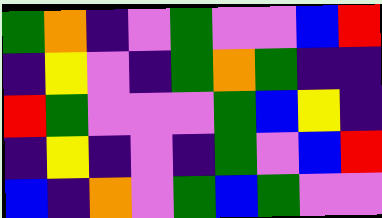[["green", "orange", "indigo", "violet", "green", "violet", "violet", "blue", "red"], ["indigo", "yellow", "violet", "indigo", "green", "orange", "green", "indigo", "indigo"], ["red", "green", "violet", "violet", "violet", "green", "blue", "yellow", "indigo"], ["indigo", "yellow", "indigo", "violet", "indigo", "green", "violet", "blue", "red"], ["blue", "indigo", "orange", "violet", "green", "blue", "green", "violet", "violet"]]